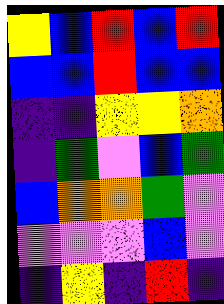[["yellow", "blue", "red", "blue", "red"], ["blue", "blue", "red", "blue", "blue"], ["indigo", "indigo", "yellow", "yellow", "orange"], ["indigo", "green", "violet", "blue", "green"], ["blue", "orange", "orange", "green", "violet"], ["violet", "violet", "violet", "blue", "violet"], ["indigo", "yellow", "indigo", "red", "indigo"]]